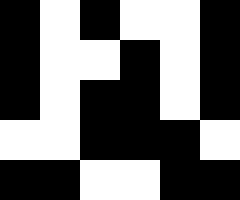[["black", "white", "black", "white", "white", "black"], ["black", "white", "white", "black", "white", "black"], ["black", "white", "black", "black", "white", "black"], ["white", "white", "black", "black", "black", "white"], ["black", "black", "white", "white", "black", "black"]]